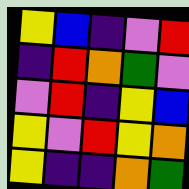[["yellow", "blue", "indigo", "violet", "red"], ["indigo", "red", "orange", "green", "violet"], ["violet", "red", "indigo", "yellow", "blue"], ["yellow", "violet", "red", "yellow", "orange"], ["yellow", "indigo", "indigo", "orange", "green"]]